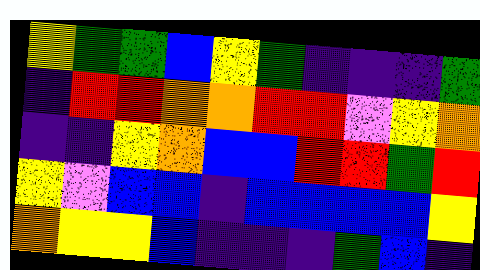[["yellow", "green", "green", "blue", "yellow", "green", "indigo", "indigo", "indigo", "green"], ["indigo", "red", "red", "orange", "orange", "red", "red", "violet", "yellow", "orange"], ["indigo", "indigo", "yellow", "orange", "blue", "blue", "red", "red", "green", "red"], ["yellow", "violet", "blue", "blue", "indigo", "blue", "blue", "blue", "blue", "yellow"], ["orange", "yellow", "yellow", "blue", "indigo", "indigo", "indigo", "green", "blue", "indigo"]]